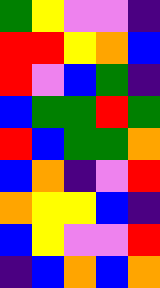[["green", "yellow", "violet", "violet", "indigo"], ["red", "red", "yellow", "orange", "blue"], ["red", "violet", "blue", "green", "indigo"], ["blue", "green", "green", "red", "green"], ["red", "blue", "green", "green", "orange"], ["blue", "orange", "indigo", "violet", "red"], ["orange", "yellow", "yellow", "blue", "indigo"], ["blue", "yellow", "violet", "violet", "red"], ["indigo", "blue", "orange", "blue", "orange"]]